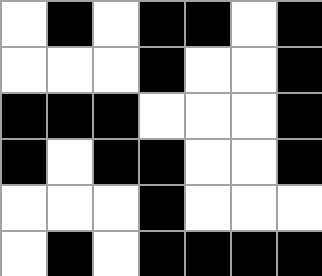[["white", "black", "white", "black", "black", "white", "black"], ["white", "white", "white", "black", "white", "white", "black"], ["black", "black", "black", "white", "white", "white", "black"], ["black", "white", "black", "black", "white", "white", "black"], ["white", "white", "white", "black", "white", "white", "white"], ["white", "black", "white", "black", "black", "black", "black"]]